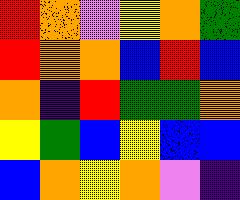[["red", "orange", "violet", "yellow", "orange", "green"], ["red", "orange", "orange", "blue", "red", "blue"], ["orange", "indigo", "red", "green", "green", "orange"], ["yellow", "green", "blue", "yellow", "blue", "blue"], ["blue", "orange", "yellow", "orange", "violet", "indigo"]]